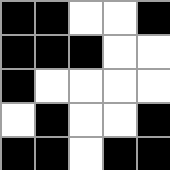[["black", "black", "white", "white", "black"], ["black", "black", "black", "white", "white"], ["black", "white", "white", "white", "white"], ["white", "black", "white", "white", "black"], ["black", "black", "white", "black", "black"]]